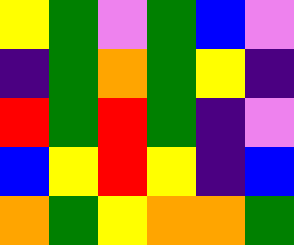[["yellow", "green", "violet", "green", "blue", "violet"], ["indigo", "green", "orange", "green", "yellow", "indigo"], ["red", "green", "red", "green", "indigo", "violet"], ["blue", "yellow", "red", "yellow", "indigo", "blue"], ["orange", "green", "yellow", "orange", "orange", "green"]]